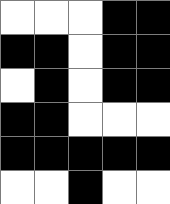[["white", "white", "white", "black", "black"], ["black", "black", "white", "black", "black"], ["white", "black", "white", "black", "black"], ["black", "black", "white", "white", "white"], ["black", "black", "black", "black", "black"], ["white", "white", "black", "white", "white"]]